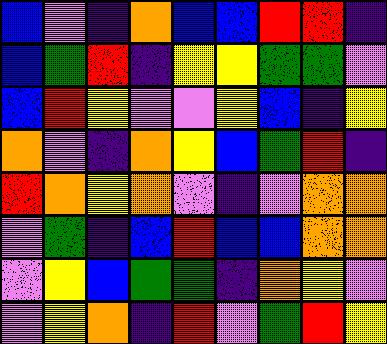[["blue", "violet", "indigo", "orange", "blue", "blue", "red", "red", "indigo"], ["blue", "green", "red", "indigo", "yellow", "yellow", "green", "green", "violet"], ["blue", "red", "yellow", "violet", "violet", "yellow", "blue", "indigo", "yellow"], ["orange", "violet", "indigo", "orange", "yellow", "blue", "green", "red", "indigo"], ["red", "orange", "yellow", "orange", "violet", "indigo", "violet", "orange", "orange"], ["violet", "green", "indigo", "blue", "red", "blue", "blue", "orange", "orange"], ["violet", "yellow", "blue", "green", "green", "indigo", "orange", "yellow", "violet"], ["violet", "yellow", "orange", "indigo", "red", "violet", "green", "red", "yellow"]]